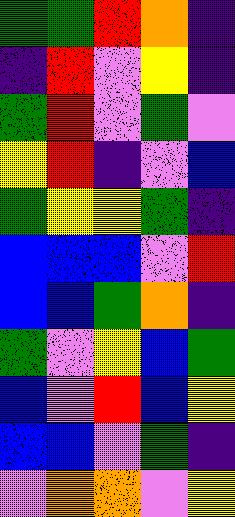[["green", "green", "red", "orange", "indigo"], ["indigo", "red", "violet", "yellow", "indigo"], ["green", "red", "violet", "green", "violet"], ["yellow", "red", "indigo", "violet", "blue"], ["green", "yellow", "yellow", "green", "indigo"], ["blue", "blue", "blue", "violet", "red"], ["blue", "blue", "green", "orange", "indigo"], ["green", "violet", "yellow", "blue", "green"], ["blue", "violet", "red", "blue", "yellow"], ["blue", "blue", "violet", "green", "indigo"], ["violet", "orange", "orange", "violet", "yellow"]]